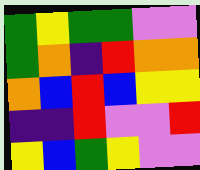[["green", "yellow", "green", "green", "violet", "violet"], ["green", "orange", "indigo", "red", "orange", "orange"], ["orange", "blue", "red", "blue", "yellow", "yellow"], ["indigo", "indigo", "red", "violet", "violet", "red"], ["yellow", "blue", "green", "yellow", "violet", "violet"]]